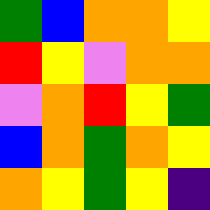[["green", "blue", "orange", "orange", "yellow"], ["red", "yellow", "violet", "orange", "orange"], ["violet", "orange", "red", "yellow", "green"], ["blue", "orange", "green", "orange", "yellow"], ["orange", "yellow", "green", "yellow", "indigo"]]